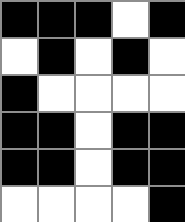[["black", "black", "black", "white", "black"], ["white", "black", "white", "black", "white"], ["black", "white", "white", "white", "white"], ["black", "black", "white", "black", "black"], ["black", "black", "white", "black", "black"], ["white", "white", "white", "white", "black"]]